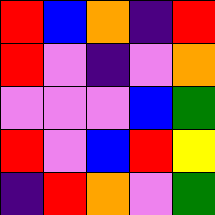[["red", "blue", "orange", "indigo", "red"], ["red", "violet", "indigo", "violet", "orange"], ["violet", "violet", "violet", "blue", "green"], ["red", "violet", "blue", "red", "yellow"], ["indigo", "red", "orange", "violet", "green"]]